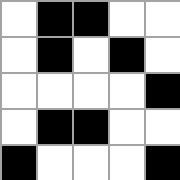[["white", "black", "black", "white", "white"], ["white", "black", "white", "black", "white"], ["white", "white", "white", "white", "black"], ["white", "black", "black", "white", "white"], ["black", "white", "white", "white", "black"]]